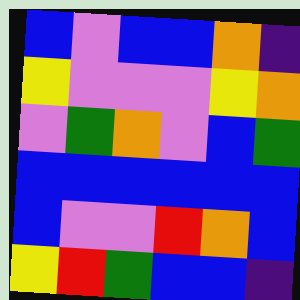[["blue", "violet", "blue", "blue", "orange", "indigo"], ["yellow", "violet", "violet", "violet", "yellow", "orange"], ["violet", "green", "orange", "violet", "blue", "green"], ["blue", "blue", "blue", "blue", "blue", "blue"], ["blue", "violet", "violet", "red", "orange", "blue"], ["yellow", "red", "green", "blue", "blue", "indigo"]]